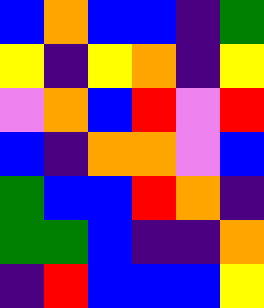[["blue", "orange", "blue", "blue", "indigo", "green"], ["yellow", "indigo", "yellow", "orange", "indigo", "yellow"], ["violet", "orange", "blue", "red", "violet", "red"], ["blue", "indigo", "orange", "orange", "violet", "blue"], ["green", "blue", "blue", "red", "orange", "indigo"], ["green", "green", "blue", "indigo", "indigo", "orange"], ["indigo", "red", "blue", "blue", "blue", "yellow"]]